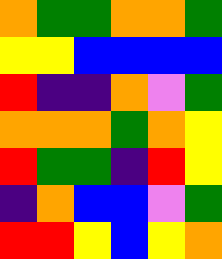[["orange", "green", "green", "orange", "orange", "green"], ["yellow", "yellow", "blue", "blue", "blue", "blue"], ["red", "indigo", "indigo", "orange", "violet", "green"], ["orange", "orange", "orange", "green", "orange", "yellow"], ["red", "green", "green", "indigo", "red", "yellow"], ["indigo", "orange", "blue", "blue", "violet", "green"], ["red", "red", "yellow", "blue", "yellow", "orange"]]